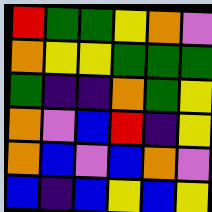[["red", "green", "green", "yellow", "orange", "violet"], ["orange", "yellow", "yellow", "green", "green", "green"], ["green", "indigo", "indigo", "orange", "green", "yellow"], ["orange", "violet", "blue", "red", "indigo", "yellow"], ["orange", "blue", "violet", "blue", "orange", "violet"], ["blue", "indigo", "blue", "yellow", "blue", "yellow"]]